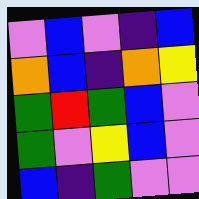[["violet", "blue", "violet", "indigo", "blue"], ["orange", "blue", "indigo", "orange", "yellow"], ["green", "red", "green", "blue", "violet"], ["green", "violet", "yellow", "blue", "violet"], ["blue", "indigo", "green", "violet", "violet"]]